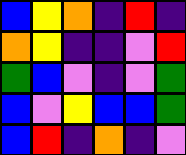[["blue", "yellow", "orange", "indigo", "red", "indigo"], ["orange", "yellow", "indigo", "indigo", "violet", "red"], ["green", "blue", "violet", "indigo", "violet", "green"], ["blue", "violet", "yellow", "blue", "blue", "green"], ["blue", "red", "indigo", "orange", "indigo", "violet"]]